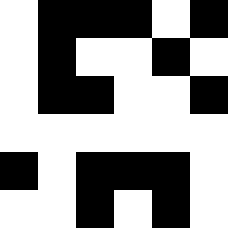[["white", "black", "black", "black", "white", "black"], ["white", "black", "white", "white", "black", "white"], ["white", "black", "black", "white", "white", "black"], ["white", "white", "white", "white", "white", "white"], ["black", "white", "black", "black", "black", "white"], ["white", "white", "black", "white", "black", "white"]]